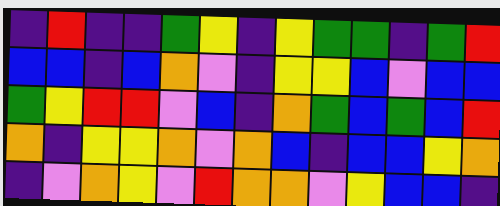[["indigo", "red", "indigo", "indigo", "green", "yellow", "indigo", "yellow", "green", "green", "indigo", "green", "red"], ["blue", "blue", "indigo", "blue", "orange", "violet", "indigo", "yellow", "yellow", "blue", "violet", "blue", "blue"], ["green", "yellow", "red", "red", "violet", "blue", "indigo", "orange", "green", "blue", "green", "blue", "red"], ["orange", "indigo", "yellow", "yellow", "orange", "violet", "orange", "blue", "indigo", "blue", "blue", "yellow", "orange"], ["indigo", "violet", "orange", "yellow", "violet", "red", "orange", "orange", "violet", "yellow", "blue", "blue", "indigo"]]